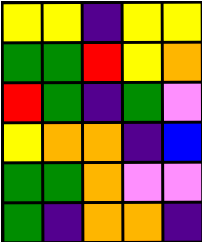[["yellow", "yellow", "indigo", "yellow", "yellow"], ["green", "green", "red", "yellow", "orange"], ["red", "green", "indigo", "green", "violet"], ["yellow", "orange", "orange", "indigo", "blue"], ["green", "green", "orange", "violet", "violet"], ["green", "indigo", "orange", "orange", "indigo"]]